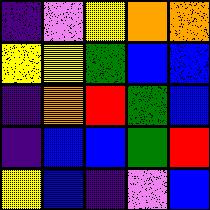[["indigo", "violet", "yellow", "orange", "orange"], ["yellow", "yellow", "green", "blue", "blue"], ["indigo", "orange", "red", "green", "blue"], ["indigo", "blue", "blue", "green", "red"], ["yellow", "blue", "indigo", "violet", "blue"]]